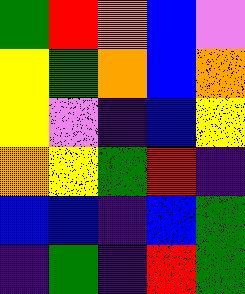[["green", "red", "orange", "blue", "violet"], ["yellow", "green", "orange", "blue", "orange"], ["yellow", "violet", "indigo", "blue", "yellow"], ["orange", "yellow", "green", "red", "indigo"], ["blue", "blue", "indigo", "blue", "green"], ["indigo", "green", "indigo", "red", "green"]]